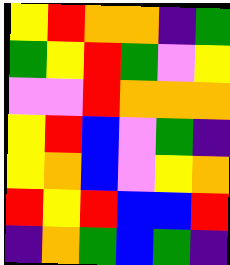[["yellow", "red", "orange", "orange", "indigo", "green"], ["green", "yellow", "red", "green", "violet", "yellow"], ["violet", "violet", "red", "orange", "orange", "orange"], ["yellow", "red", "blue", "violet", "green", "indigo"], ["yellow", "orange", "blue", "violet", "yellow", "orange"], ["red", "yellow", "red", "blue", "blue", "red"], ["indigo", "orange", "green", "blue", "green", "indigo"]]